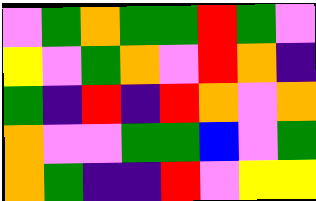[["violet", "green", "orange", "green", "green", "red", "green", "violet"], ["yellow", "violet", "green", "orange", "violet", "red", "orange", "indigo"], ["green", "indigo", "red", "indigo", "red", "orange", "violet", "orange"], ["orange", "violet", "violet", "green", "green", "blue", "violet", "green"], ["orange", "green", "indigo", "indigo", "red", "violet", "yellow", "yellow"]]